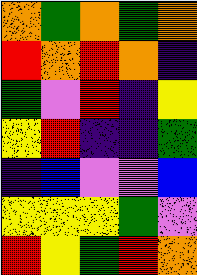[["orange", "green", "orange", "green", "orange"], ["red", "orange", "red", "orange", "indigo"], ["green", "violet", "red", "indigo", "yellow"], ["yellow", "red", "indigo", "indigo", "green"], ["indigo", "blue", "violet", "violet", "blue"], ["yellow", "yellow", "yellow", "green", "violet"], ["red", "yellow", "green", "red", "orange"]]